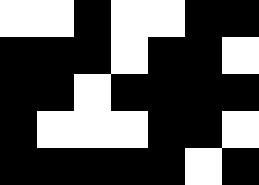[["white", "white", "black", "white", "white", "black", "black"], ["black", "black", "black", "white", "black", "black", "white"], ["black", "black", "white", "black", "black", "black", "black"], ["black", "white", "white", "white", "black", "black", "white"], ["black", "black", "black", "black", "black", "white", "black"]]